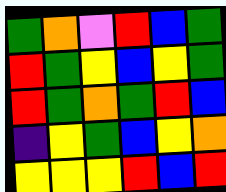[["green", "orange", "violet", "red", "blue", "green"], ["red", "green", "yellow", "blue", "yellow", "green"], ["red", "green", "orange", "green", "red", "blue"], ["indigo", "yellow", "green", "blue", "yellow", "orange"], ["yellow", "yellow", "yellow", "red", "blue", "red"]]